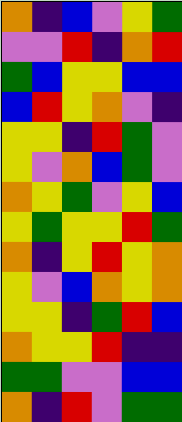[["orange", "indigo", "blue", "violet", "yellow", "green"], ["violet", "violet", "red", "indigo", "orange", "red"], ["green", "blue", "yellow", "yellow", "blue", "blue"], ["blue", "red", "yellow", "orange", "violet", "indigo"], ["yellow", "yellow", "indigo", "red", "green", "violet"], ["yellow", "violet", "orange", "blue", "green", "violet"], ["orange", "yellow", "green", "violet", "yellow", "blue"], ["yellow", "green", "yellow", "yellow", "red", "green"], ["orange", "indigo", "yellow", "red", "yellow", "orange"], ["yellow", "violet", "blue", "orange", "yellow", "orange"], ["yellow", "yellow", "indigo", "green", "red", "blue"], ["orange", "yellow", "yellow", "red", "indigo", "indigo"], ["green", "green", "violet", "violet", "blue", "blue"], ["orange", "indigo", "red", "violet", "green", "green"]]